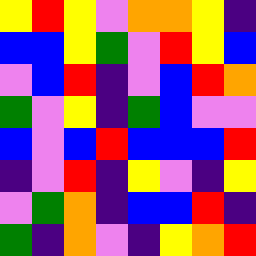[["yellow", "red", "yellow", "violet", "orange", "orange", "yellow", "indigo"], ["blue", "blue", "yellow", "green", "violet", "red", "yellow", "blue"], ["violet", "blue", "red", "indigo", "violet", "blue", "red", "orange"], ["green", "violet", "yellow", "indigo", "green", "blue", "violet", "violet"], ["blue", "violet", "blue", "red", "blue", "blue", "blue", "red"], ["indigo", "violet", "red", "indigo", "yellow", "violet", "indigo", "yellow"], ["violet", "green", "orange", "indigo", "blue", "blue", "red", "indigo"], ["green", "indigo", "orange", "violet", "indigo", "yellow", "orange", "red"]]